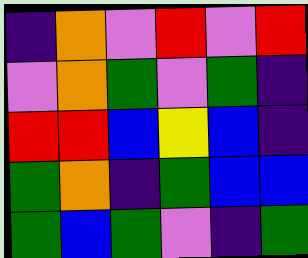[["indigo", "orange", "violet", "red", "violet", "red"], ["violet", "orange", "green", "violet", "green", "indigo"], ["red", "red", "blue", "yellow", "blue", "indigo"], ["green", "orange", "indigo", "green", "blue", "blue"], ["green", "blue", "green", "violet", "indigo", "green"]]